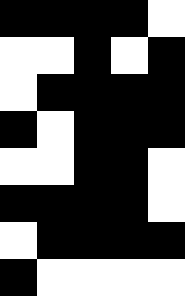[["black", "black", "black", "black", "white"], ["white", "white", "black", "white", "black"], ["white", "black", "black", "black", "black"], ["black", "white", "black", "black", "black"], ["white", "white", "black", "black", "white"], ["black", "black", "black", "black", "white"], ["white", "black", "black", "black", "black"], ["black", "white", "white", "white", "white"]]